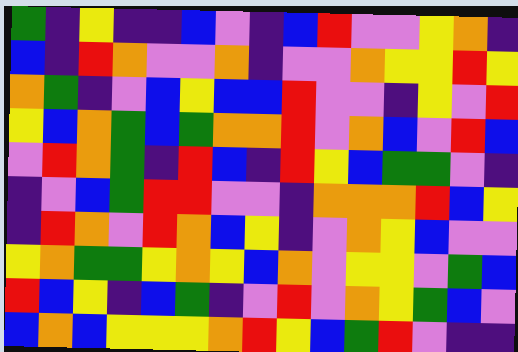[["green", "indigo", "yellow", "indigo", "indigo", "blue", "violet", "indigo", "blue", "red", "violet", "violet", "yellow", "orange", "indigo"], ["blue", "indigo", "red", "orange", "violet", "violet", "orange", "indigo", "violet", "violet", "orange", "yellow", "yellow", "red", "yellow"], ["orange", "green", "indigo", "violet", "blue", "yellow", "blue", "blue", "red", "violet", "violet", "indigo", "yellow", "violet", "red"], ["yellow", "blue", "orange", "green", "blue", "green", "orange", "orange", "red", "violet", "orange", "blue", "violet", "red", "blue"], ["violet", "red", "orange", "green", "indigo", "red", "blue", "indigo", "red", "yellow", "blue", "green", "green", "violet", "indigo"], ["indigo", "violet", "blue", "green", "red", "red", "violet", "violet", "indigo", "orange", "orange", "orange", "red", "blue", "yellow"], ["indigo", "red", "orange", "violet", "red", "orange", "blue", "yellow", "indigo", "violet", "orange", "yellow", "blue", "violet", "violet"], ["yellow", "orange", "green", "green", "yellow", "orange", "yellow", "blue", "orange", "violet", "yellow", "yellow", "violet", "green", "blue"], ["red", "blue", "yellow", "indigo", "blue", "green", "indigo", "violet", "red", "violet", "orange", "yellow", "green", "blue", "violet"], ["blue", "orange", "blue", "yellow", "yellow", "yellow", "orange", "red", "yellow", "blue", "green", "red", "violet", "indigo", "indigo"]]